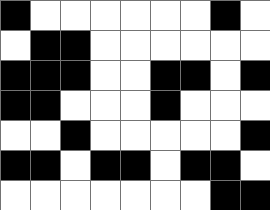[["black", "white", "white", "white", "white", "white", "white", "black", "white"], ["white", "black", "black", "white", "white", "white", "white", "white", "white"], ["black", "black", "black", "white", "white", "black", "black", "white", "black"], ["black", "black", "white", "white", "white", "black", "white", "white", "white"], ["white", "white", "black", "white", "white", "white", "white", "white", "black"], ["black", "black", "white", "black", "black", "white", "black", "black", "white"], ["white", "white", "white", "white", "white", "white", "white", "black", "black"]]